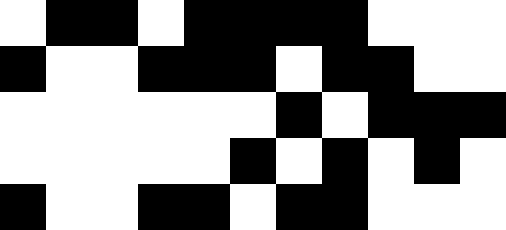[["white", "black", "black", "white", "black", "black", "black", "black", "white", "white", "white"], ["black", "white", "white", "black", "black", "black", "white", "black", "black", "white", "white"], ["white", "white", "white", "white", "white", "white", "black", "white", "black", "black", "black"], ["white", "white", "white", "white", "white", "black", "white", "black", "white", "black", "white"], ["black", "white", "white", "black", "black", "white", "black", "black", "white", "white", "white"]]